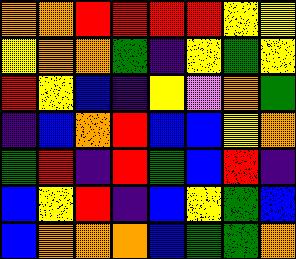[["orange", "orange", "red", "red", "red", "red", "yellow", "yellow"], ["yellow", "orange", "orange", "green", "indigo", "yellow", "green", "yellow"], ["red", "yellow", "blue", "indigo", "yellow", "violet", "orange", "green"], ["indigo", "blue", "orange", "red", "blue", "blue", "yellow", "orange"], ["green", "red", "indigo", "red", "green", "blue", "red", "indigo"], ["blue", "yellow", "red", "indigo", "blue", "yellow", "green", "blue"], ["blue", "orange", "orange", "orange", "blue", "green", "green", "orange"]]